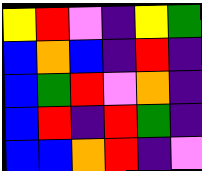[["yellow", "red", "violet", "indigo", "yellow", "green"], ["blue", "orange", "blue", "indigo", "red", "indigo"], ["blue", "green", "red", "violet", "orange", "indigo"], ["blue", "red", "indigo", "red", "green", "indigo"], ["blue", "blue", "orange", "red", "indigo", "violet"]]